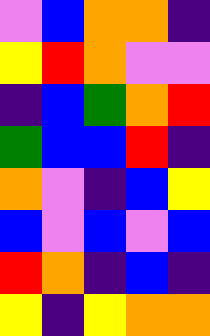[["violet", "blue", "orange", "orange", "indigo"], ["yellow", "red", "orange", "violet", "violet"], ["indigo", "blue", "green", "orange", "red"], ["green", "blue", "blue", "red", "indigo"], ["orange", "violet", "indigo", "blue", "yellow"], ["blue", "violet", "blue", "violet", "blue"], ["red", "orange", "indigo", "blue", "indigo"], ["yellow", "indigo", "yellow", "orange", "orange"]]